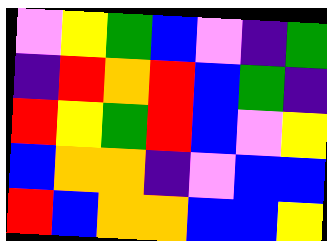[["violet", "yellow", "green", "blue", "violet", "indigo", "green"], ["indigo", "red", "orange", "red", "blue", "green", "indigo"], ["red", "yellow", "green", "red", "blue", "violet", "yellow"], ["blue", "orange", "orange", "indigo", "violet", "blue", "blue"], ["red", "blue", "orange", "orange", "blue", "blue", "yellow"]]